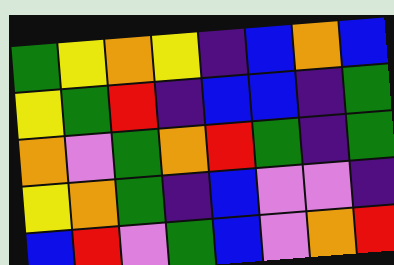[["green", "yellow", "orange", "yellow", "indigo", "blue", "orange", "blue"], ["yellow", "green", "red", "indigo", "blue", "blue", "indigo", "green"], ["orange", "violet", "green", "orange", "red", "green", "indigo", "green"], ["yellow", "orange", "green", "indigo", "blue", "violet", "violet", "indigo"], ["blue", "red", "violet", "green", "blue", "violet", "orange", "red"]]